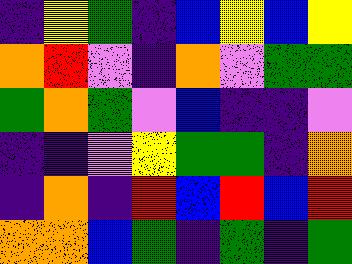[["indigo", "yellow", "green", "indigo", "blue", "yellow", "blue", "yellow"], ["orange", "red", "violet", "indigo", "orange", "violet", "green", "green"], ["green", "orange", "green", "violet", "blue", "indigo", "indigo", "violet"], ["indigo", "indigo", "violet", "yellow", "green", "green", "indigo", "orange"], ["indigo", "orange", "indigo", "red", "blue", "red", "blue", "red"], ["orange", "orange", "blue", "green", "indigo", "green", "indigo", "green"]]